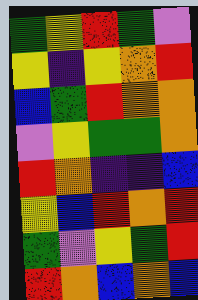[["green", "yellow", "red", "green", "violet"], ["yellow", "indigo", "yellow", "orange", "red"], ["blue", "green", "red", "orange", "orange"], ["violet", "yellow", "green", "green", "orange"], ["red", "orange", "indigo", "indigo", "blue"], ["yellow", "blue", "red", "orange", "red"], ["green", "violet", "yellow", "green", "red"], ["red", "orange", "blue", "orange", "blue"]]